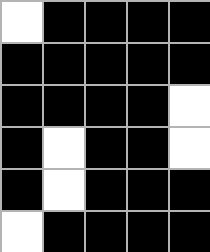[["white", "black", "black", "black", "black"], ["black", "black", "black", "black", "black"], ["black", "black", "black", "black", "white"], ["black", "white", "black", "black", "white"], ["black", "white", "black", "black", "black"], ["white", "black", "black", "black", "black"]]